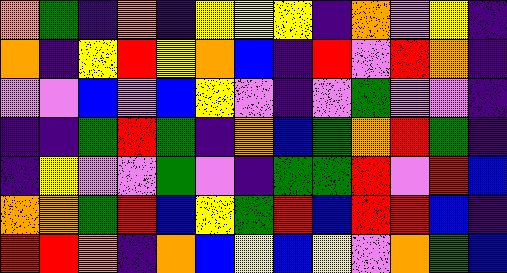[["orange", "green", "indigo", "orange", "indigo", "yellow", "yellow", "yellow", "indigo", "orange", "violet", "yellow", "indigo"], ["orange", "indigo", "yellow", "red", "yellow", "orange", "blue", "indigo", "red", "violet", "red", "orange", "indigo"], ["violet", "violet", "blue", "violet", "blue", "yellow", "violet", "indigo", "violet", "green", "violet", "violet", "indigo"], ["indigo", "indigo", "green", "red", "green", "indigo", "orange", "blue", "green", "orange", "red", "green", "indigo"], ["indigo", "yellow", "violet", "violet", "green", "violet", "indigo", "green", "green", "red", "violet", "red", "blue"], ["orange", "orange", "green", "red", "blue", "yellow", "green", "red", "blue", "red", "red", "blue", "indigo"], ["red", "red", "orange", "indigo", "orange", "blue", "yellow", "blue", "yellow", "violet", "orange", "green", "blue"]]